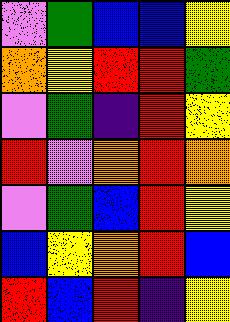[["violet", "green", "blue", "blue", "yellow"], ["orange", "yellow", "red", "red", "green"], ["violet", "green", "indigo", "red", "yellow"], ["red", "violet", "orange", "red", "orange"], ["violet", "green", "blue", "red", "yellow"], ["blue", "yellow", "orange", "red", "blue"], ["red", "blue", "red", "indigo", "yellow"]]